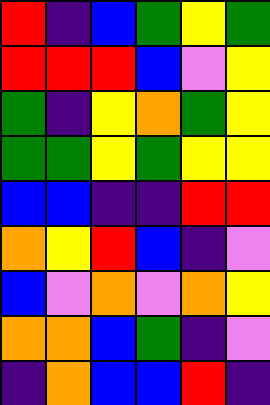[["red", "indigo", "blue", "green", "yellow", "green"], ["red", "red", "red", "blue", "violet", "yellow"], ["green", "indigo", "yellow", "orange", "green", "yellow"], ["green", "green", "yellow", "green", "yellow", "yellow"], ["blue", "blue", "indigo", "indigo", "red", "red"], ["orange", "yellow", "red", "blue", "indigo", "violet"], ["blue", "violet", "orange", "violet", "orange", "yellow"], ["orange", "orange", "blue", "green", "indigo", "violet"], ["indigo", "orange", "blue", "blue", "red", "indigo"]]